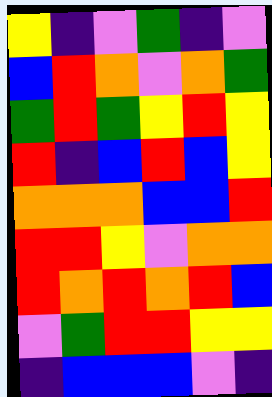[["yellow", "indigo", "violet", "green", "indigo", "violet"], ["blue", "red", "orange", "violet", "orange", "green"], ["green", "red", "green", "yellow", "red", "yellow"], ["red", "indigo", "blue", "red", "blue", "yellow"], ["orange", "orange", "orange", "blue", "blue", "red"], ["red", "red", "yellow", "violet", "orange", "orange"], ["red", "orange", "red", "orange", "red", "blue"], ["violet", "green", "red", "red", "yellow", "yellow"], ["indigo", "blue", "blue", "blue", "violet", "indigo"]]